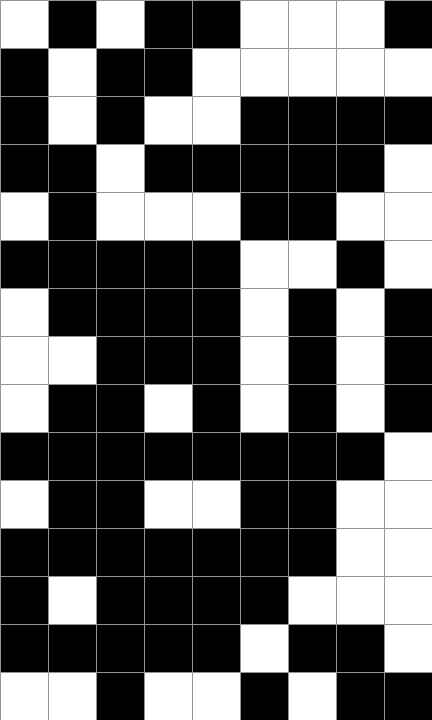[["white", "black", "white", "black", "black", "white", "white", "white", "black"], ["black", "white", "black", "black", "white", "white", "white", "white", "white"], ["black", "white", "black", "white", "white", "black", "black", "black", "black"], ["black", "black", "white", "black", "black", "black", "black", "black", "white"], ["white", "black", "white", "white", "white", "black", "black", "white", "white"], ["black", "black", "black", "black", "black", "white", "white", "black", "white"], ["white", "black", "black", "black", "black", "white", "black", "white", "black"], ["white", "white", "black", "black", "black", "white", "black", "white", "black"], ["white", "black", "black", "white", "black", "white", "black", "white", "black"], ["black", "black", "black", "black", "black", "black", "black", "black", "white"], ["white", "black", "black", "white", "white", "black", "black", "white", "white"], ["black", "black", "black", "black", "black", "black", "black", "white", "white"], ["black", "white", "black", "black", "black", "black", "white", "white", "white"], ["black", "black", "black", "black", "black", "white", "black", "black", "white"], ["white", "white", "black", "white", "white", "black", "white", "black", "black"]]